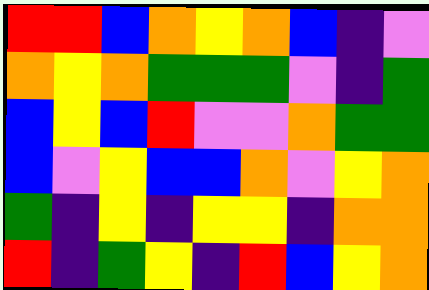[["red", "red", "blue", "orange", "yellow", "orange", "blue", "indigo", "violet"], ["orange", "yellow", "orange", "green", "green", "green", "violet", "indigo", "green"], ["blue", "yellow", "blue", "red", "violet", "violet", "orange", "green", "green"], ["blue", "violet", "yellow", "blue", "blue", "orange", "violet", "yellow", "orange"], ["green", "indigo", "yellow", "indigo", "yellow", "yellow", "indigo", "orange", "orange"], ["red", "indigo", "green", "yellow", "indigo", "red", "blue", "yellow", "orange"]]